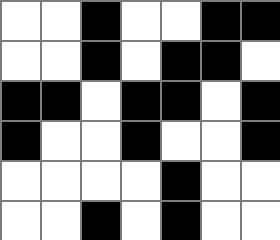[["white", "white", "black", "white", "white", "black", "black"], ["white", "white", "black", "white", "black", "black", "white"], ["black", "black", "white", "black", "black", "white", "black"], ["black", "white", "white", "black", "white", "white", "black"], ["white", "white", "white", "white", "black", "white", "white"], ["white", "white", "black", "white", "black", "white", "white"]]